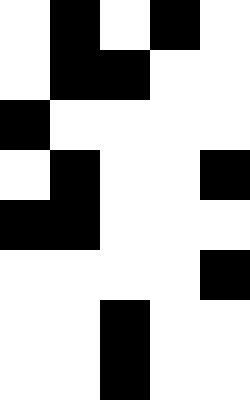[["white", "black", "white", "black", "white"], ["white", "black", "black", "white", "white"], ["black", "white", "white", "white", "white"], ["white", "black", "white", "white", "black"], ["black", "black", "white", "white", "white"], ["white", "white", "white", "white", "black"], ["white", "white", "black", "white", "white"], ["white", "white", "black", "white", "white"]]